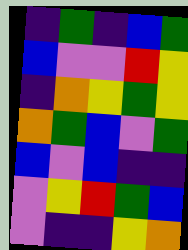[["indigo", "green", "indigo", "blue", "green"], ["blue", "violet", "violet", "red", "yellow"], ["indigo", "orange", "yellow", "green", "yellow"], ["orange", "green", "blue", "violet", "green"], ["blue", "violet", "blue", "indigo", "indigo"], ["violet", "yellow", "red", "green", "blue"], ["violet", "indigo", "indigo", "yellow", "orange"]]